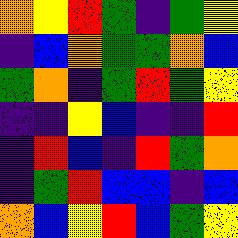[["orange", "yellow", "red", "green", "indigo", "green", "yellow"], ["indigo", "blue", "orange", "green", "green", "orange", "blue"], ["green", "orange", "indigo", "green", "red", "green", "yellow"], ["indigo", "indigo", "yellow", "blue", "indigo", "indigo", "red"], ["indigo", "red", "blue", "indigo", "red", "green", "orange"], ["indigo", "green", "red", "blue", "blue", "indigo", "blue"], ["orange", "blue", "yellow", "red", "blue", "green", "yellow"]]